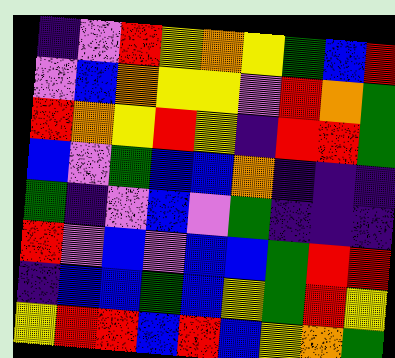[["indigo", "violet", "red", "yellow", "orange", "yellow", "green", "blue", "red"], ["violet", "blue", "orange", "yellow", "yellow", "violet", "red", "orange", "green"], ["red", "orange", "yellow", "red", "yellow", "indigo", "red", "red", "green"], ["blue", "violet", "green", "blue", "blue", "orange", "indigo", "indigo", "indigo"], ["green", "indigo", "violet", "blue", "violet", "green", "indigo", "indigo", "indigo"], ["red", "violet", "blue", "violet", "blue", "blue", "green", "red", "red"], ["indigo", "blue", "blue", "green", "blue", "yellow", "green", "red", "yellow"], ["yellow", "red", "red", "blue", "red", "blue", "yellow", "orange", "green"]]